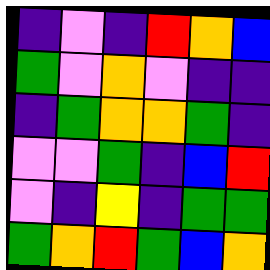[["indigo", "violet", "indigo", "red", "orange", "blue"], ["green", "violet", "orange", "violet", "indigo", "indigo"], ["indigo", "green", "orange", "orange", "green", "indigo"], ["violet", "violet", "green", "indigo", "blue", "red"], ["violet", "indigo", "yellow", "indigo", "green", "green"], ["green", "orange", "red", "green", "blue", "orange"]]